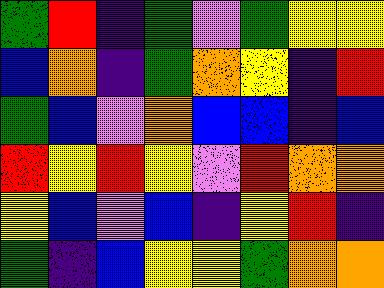[["green", "red", "indigo", "green", "violet", "green", "yellow", "yellow"], ["blue", "orange", "indigo", "green", "orange", "yellow", "indigo", "red"], ["green", "blue", "violet", "orange", "blue", "blue", "indigo", "blue"], ["red", "yellow", "red", "yellow", "violet", "red", "orange", "orange"], ["yellow", "blue", "violet", "blue", "indigo", "yellow", "red", "indigo"], ["green", "indigo", "blue", "yellow", "yellow", "green", "orange", "orange"]]